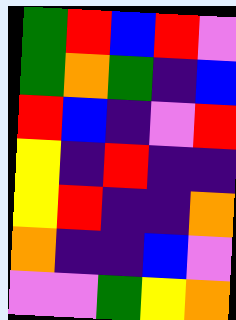[["green", "red", "blue", "red", "violet"], ["green", "orange", "green", "indigo", "blue"], ["red", "blue", "indigo", "violet", "red"], ["yellow", "indigo", "red", "indigo", "indigo"], ["yellow", "red", "indigo", "indigo", "orange"], ["orange", "indigo", "indigo", "blue", "violet"], ["violet", "violet", "green", "yellow", "orange"]]